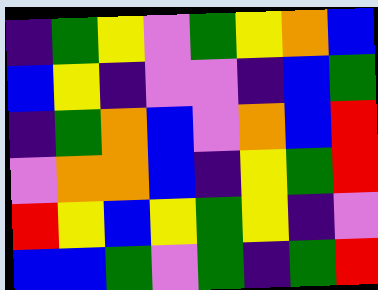[["indigo", "green", "yellow", "violet", "green", "yellow", "orange", "blue"], ["blue", "yellow", "indigo", "violet", "violet", "indigo", "blue", "green"], ["indigo", "green", "orange", "blue", "violet", "orange", "blue", "red"], ["violet", "orange", "orange", "blue", "indigo", "yellow", "green", "red"], ["red", "yellow", "blue", "yellow", "green", "yellow", "indigo", "violet"], ["blue", "blue", "green", "violet", "green", "indigo", "green", "red"]]